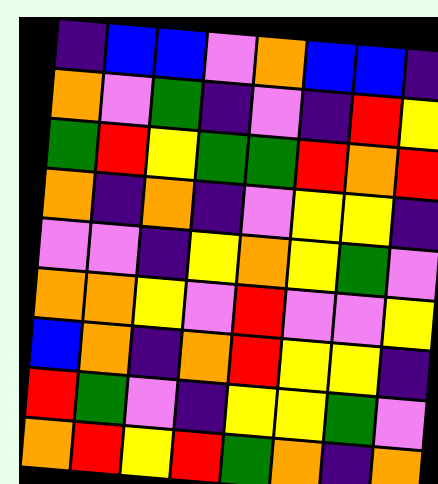[["indigo", "blue", "blue", "violet", "orange", "blue", "blue", "indigo"], ["orange", "violet", "green", "indigo", "violet", "indigo", "red", "yellow"], ["green", "red", "yellow", "green", "green", "red", "orange", "red"], ["orange", "indigo", "orange", "indigo", "violet", "yellow", "yellow", "indigo"], ["violet", "violet", "indigo", "yellow", "orange", "yellow", "green", "violet"], ["orange", "orange", "yellow", "violet", "red", "violet", "violet", "yellow"], ["blue", "orange", "indigo", "orange", "red", "yellow", "yellow", "indigo"], ["red", "green", "violet", "indigo", "yellow", "yellow", "green", "violet"], ["orange", "red", "yellow", "red", "green", "orange", "indigo", "orange"]]